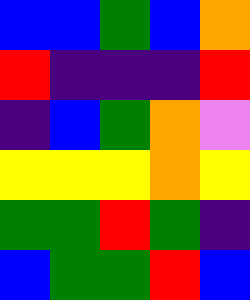[["blue", "blue", "green", "blue", "orange"], ["red", "indigo", "indigo", "indigo", "red"], ["indigo", "blue", "green", "orange", "violet"], ["yellow", "yellow", "yellow", "orange", "yellow"], ["green", "green", "red", "green", "indigo"], ["blue", "green", "green", "red", "blue"]]